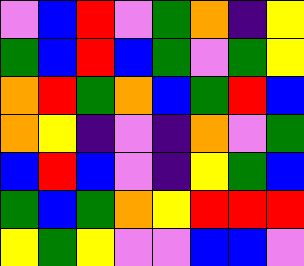[["violet", "blue", "red", "violet", "green", "orange", "indigo", "yellow"], ["green", "blue", "red", "blue", "green", "violet", "green", "yellow"], ["orange", "red", "green", "orange", "blue", "green", "red", "blue"], ["orange", "yellow", "indigo", "violet", "indigo", "orange", "violet", "green"], ["blue", "red", "blue", "violet", "indigo", "yellow", "green", "blue"], ["green", "blue", "green", "orange", "yellow", "red", "red", "red"], ["yellow", "green", "yellow", "violet", "violet", "blue", "blue", "violet"]]